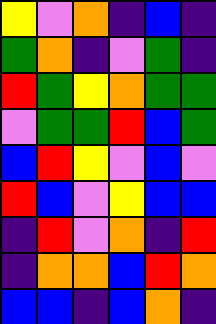[["yellow", "violet", "orange", "indigo", "blue", "indigo"], ["green", "orange", "indigo", "violet", "green", "indigo"], ["red", "green", "yellow", "orange", "green", "green"], ["violet", "green", "green", "red", "blue", "green"], ["blue", "red", "yellow", "violet", "blue", "violet"], ["red", "blue", "violet", "yellow", "blue", "blue"], ["indigo", "red", "violet", "orange", "indigo", "red"], ["indigo", "orange", "orange", "blue", "red", "orange"], ["blue", "blue", "indigo", "blue", "orange", "indigo"]]